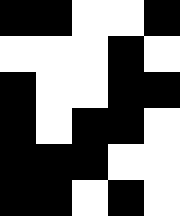[["black", "black", "white", "white", "black"], ["white", "white", "white", "black", "white"], ["black", "white", "white", "black", "black"], ["black", "white", "black", "black", "white"], ["black", "black", "black", "white", "white"], ["black", "black", "white", "black", "white"]]